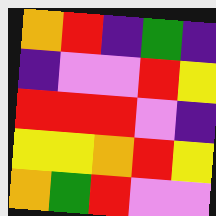[["orange", "red", "indigo", "green", "indigo"], ["indigo", "violet", "violet", "red", "yellow"], ["red", "red", "red", "violet", "indigo"], ["yellow", "yellow", "orange", "red", "yellow"], ["orange", "green", "red", "violet", "violet"]]